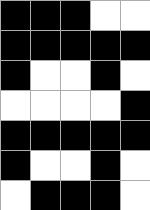[["black", "black", "black", "white", "white"], ["black", "black", "black", "black", "black"], ["black", "white", "white", "black", "white"], ["white", "white", "white", "white", "black"], ["black", "black", "black", "black", "black"], ["black", "white", "white", "black", "white"], ["white", "black", "black", "black", "white"]]